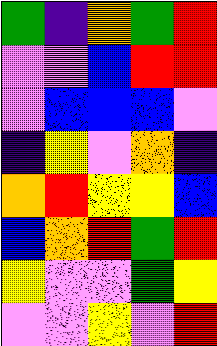[["green", "indigo", "orange", "green", "red"], ["violet", "violet", "blue", "red", "red"], ["violet", "blue", "blue", "blue", "violet"], ["indigo", "yellow", "violet", "orange", "indigo"], ["orange", "red", "yellow", "yellow", "blue"], ["blue", "orange", "red", "green", "red"], ["yellow", "violet", "violet", "green", "yellow"], ["violet", "violet", "yellow", "violet", "red"]]